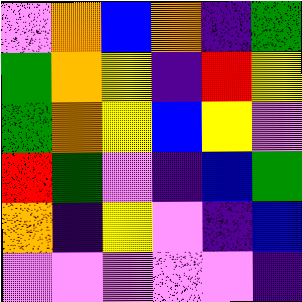[["violet", "orange", "blue", "orange", "indigo", "green"], ["green", "orange", "yellow", "indigo", "red", "yellow"], ["green", "orange", "yellow", "blue", "yellow", "violet"], ["red", "green", "violet", "indigo", "blue", "green"], ["orange", "indigo", "yellow", "violet", "indigo", "blue"], ["violet", "violet", "violet", "violet", "violet", "indigo"]]